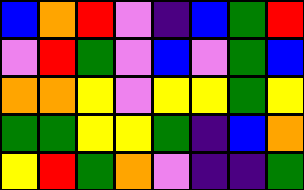[["blue", "orange", "red", "violet", "indigo", "blue", "green", "red"], ["violet", "red", "green", "violet", "blue", "violet", "green", "blue"], ["orange", "orange", "yellow", "violet", "yellow", "yellow", "green", "yellow"], ["green", "green", "yellow", "yellow", "green", "indigo", "blue", "orange"], ["yellow", "red", "green", "orange", "violet", "indigo", "indigo", "green"]]